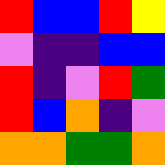[["red", "blue", "blue", "red", "yellow"], ["violet", "indigo", "indigo", "blue", "blue"], ["red", "indigo", "violet", "red", "green"], ["red", "blue", "orange", "indigo", "violet"], ["orange", "orange", "green", "green", "orange"]]